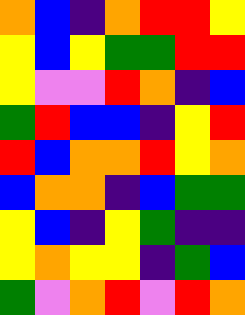[["orange", "blue", "indigo", "orange", "red", "red", "yellow"], ["yellow", "blue", "yellow", "green", "green", "red", "red"], ["yellow", "violet", "violet", "red", "orange", "indigo", "blue"], ["green", "red", "blue", "blue", "indigo", "yellow", "red"], ["red", "blue", "orange", "orange", "red", "yellow", "orange"], ["blue", "orange", "orange", "indigo", "blue", "green", "green"], ["yellow", "blue", "indigo", "yellow", "green", "indigo", "indigo"], ["yellow", "orange", "yellow", "yellow", "indigo", "green", "blue"], ["green", "violet", "orange", "red", "violet", "red", "orange"]]